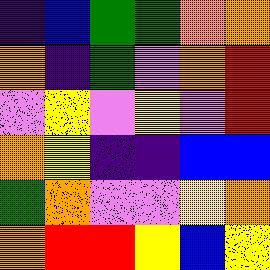[["indigo", "blue", "green", "green", "orange", "orange"], ["orange", "indigo", "green", "violet", "orange", "red"], ["violet", "yellow", "violet", "yellow", "violet", "red"], ["orange", "yellow", "indigo", "indigo", "blue", "blue"], ["green", "orange", "violet", "violet", "yellow", "orange"], ["orange", "red", "red", "yellow", "blue", "yellow"]]